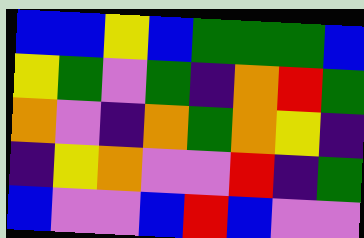[["blue", "blue", "yellow", "blue", "green", "green", "green", "blue"], ["yellow", "green", "violet", "green", "indigo", "orange", "red", "green"], ["orange", "violet", "indigo", "orange", "green", "orange", "yellow", "indigo"], ["indigo", "yellow", "orange", "violet", "violet", "red", "indigo", "green"], ["blue", "violet", "violet", "blue", "red", "blue", "violet", "violet"]]